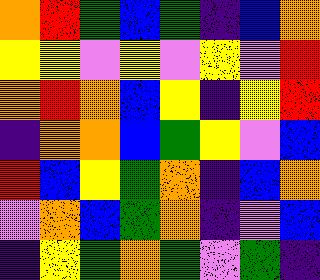[["orange", "red", "green", "blue", "green", "indigo", "blue", "orange"], ["yellow", "yellow", "violet", "yellow", "violet", "yellow", "violet", "red"], ["orange", "red", "orange", "blue", "yellow", "indigo", "yellow", "red"], ["indigo", "orange", "orange", "blue", "green", "yellow", "violet", "blue"], ["red", "blue", "yellow", "green", "orange", "indigo", "blue", "orange"], ["violet", "orange", "blue", "green", "orange", "indigo", "violet", "blue"], ["indigo", "yellow", "green", "orange", "green", "violet", "green", "indigo"]]